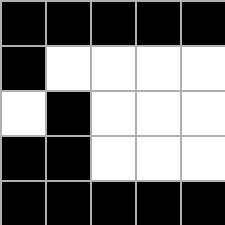[["black", "black", "black", "black", "black"], ["black", "white", "white", "white", "white"], ["white", "black", "white", "white", "white"], ["black", "black", "white", "white", "white"], ["black", "black", "black", "black", "black"]]